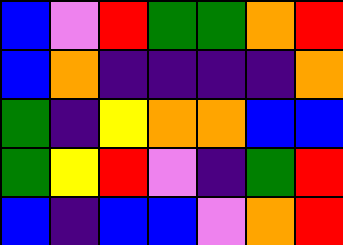[["blue", "violet", "red", "green", "green", "orange", "red"], ["blue", "orange", "indigo", "indigo", "indigo", "indigo", "orange"], ["green", "indigo", "yellow", "orange", "orange", "blue", "blue"], ["green", "yellow", "red", "violet", "indigo", "green", "red"], ["blue", "indigo", "blue", "blue", "violet", "orange", "red"]]